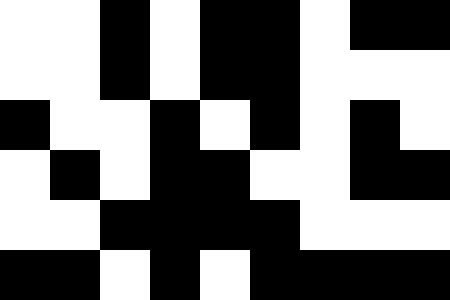[["white", "white", "black", "white", "black", "black", "white", "black", "black"], ["white", "white", "black", "white", "black", "black", "white", "white", "white"], ["black", "white", "white", "black", "white", "black", "white", "black", "white"], ["white", "black", "white", "black", "black", "white", "white", "black", "black"], ["white", "white", "black", "black", "black", "black", "white", "white", "white"], ["black", "black", "white", "black", "white", "black", "black", "black", "black"]]